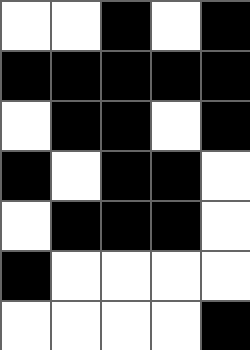[["white", "white", "black", "white", "black"], ["black", "black", "black", "black", "black"], ["white", "black", "black", "white", "black"], ["black", "white", "black", "black", "white"], ["white", "black", "black", "black", "white"], ["black", "white", "white", "white", "white"], ["white", "white", "white", "white", "black"]]